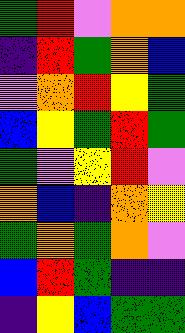[["green", "red", "violet", "orange", "orange"], ["indigo", "red", "green", "orange", "blue"], ["violet", "orange", "red", "yellow", "green"], ["blue", "yellow", "green", "red", "green"], ["green", "violet", "yellow", "red", "violet"], ["orange", "blue", "indigo", "orange", "yellow"], ["green", "orange", "green", "orange", "violet"], ["blue", "red", "green", "indigo", "indigo"], ["indigo", "yellow", "blue", "green", "green"]]